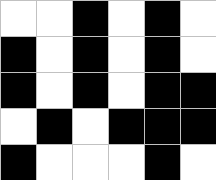[["white", "white", "black", "white", "black", "white"], ["black", "white", "black", "white", "black", "white"], ["black", "white", "black", "white", "black", "black"], ["white", "black", "white", "black", "black", "black"], ["black", "white", "white", "white", "black", "white"]]